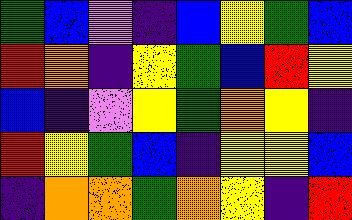[["green", "blue", "violet", "indigo", "blue", "yellow", "green", "blue"], ["red", "orange", "indigo", "yellow", "green", "blue", "red", "yellow"], ["blue", "indigo", "violet", "yellow", "green", "orange", "yellow", "indigo"], ["red", "yellow", "green", "blue", "indigo", "yellow", "yellow", "blue"], ["indigo", "orange", "orange", "green", "orange", "yellow", "indigo", "red"]]